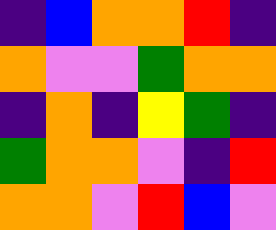[["indigo", "blue", "orange", "orange", "red", "indigo"], ["orange", "violet", "violet", "green", "orange", "orange"], ["indigo", "orange", "indigo", "yellow", "green", "indigo"], ["green", "orange", "orange", "violet", "indigo", "red"], ["orange", "orange", "violet", "red", "blue", "violet"]]